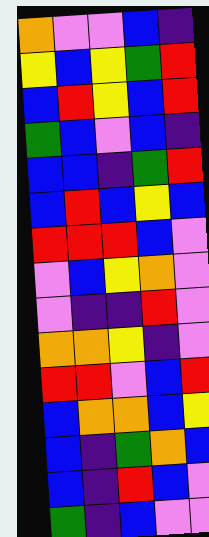[["orange", "violet", "violet", "blue", "indigo"], ["yellow", "blue", "yellow", "green", "red"], ["blue", "red", "yellow", "blue", "red"], ["green", "blue", "violet", "blue", "indigo"], ["blue", "blue", "indigo", "green", "red"], ["blue", "red", "blue", "yellow", "blue"], ["red", "red", "red", "blue", "violet"], ["violet", "blue", "yellow", "orange", "violet"], ["violet", "indigo", "indigo", "red", "violet"], ["orange", "orange", "yellow", "indigo", "violet"], ["red", "red", "violet", "blue", "red"], ["blue", "orange", "orange", "blue", "yellow"], ["blue", "indigo", "green", "orange", "blue"], ["blue", "indigo", "red", "blue", "violet"], ["green", "indigo", "blue", "violet", "violet"]]